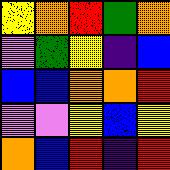[["yellow", "orange", "red", "green", "orange"], ["violet", "green", "yellow", "indigo", "blue"], ["blue", "blue", "orange", "orange", "red"], ["violet", "violet", "yellow", "blue", "yellow"], ["orange", "blue", "red", "indigo", "red"]]